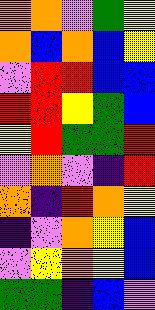[["orange", "orange", "violet", "green", "yellow"], ["orange", "blue", "orange", "blue", "yellow"], ["violet", "red", "red", "blue", "blue"], ["red", "red", "yellow", "green", "blue"], ["yellow", "red", "green", "green", "red"], ["violet", "orange", "violet", "indigo", "red"], ["orange", "indigo", "red", "orange", "yellow"], ["indigo", "violet", "orange", "yellow", "blue"], ["violet", "yellow", "orange", "yellow", "blue"], ["green", "green", "indigo", "blue", "violet"]]